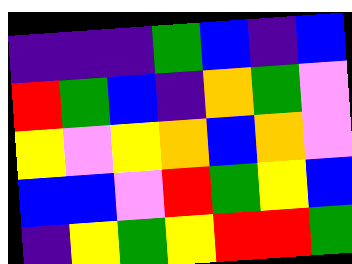[["indigo", "indigo", "indigo", "green", "blue", "indigo", "blue"], ["red", "green", "blue", "indigo", "orange", "green", "violet"], ["yellow", "violet", "yellow", "orange", "blue", "orange", "violet"], ["blue", "blue", "violet", "red", "green", "yellow", "blue"], ["indigo", "yellow", "green", "yellow", "red", "red", "green"]]